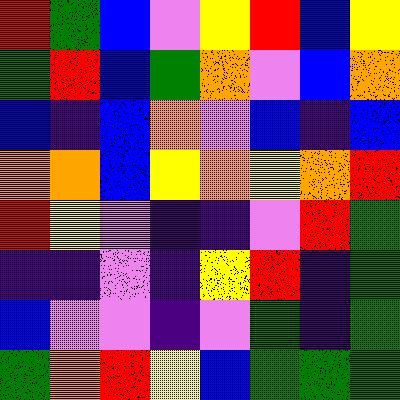[["red", "green", "blue", "violet", "yellow", "red", "blue", "yellow"], ["green", "red", "blue", "green", "orange", "violet", "blue", "orange"], ["blue", "indigo", "blue", "orange", "violet", "blue", "indigo", "blue"], ["orange", "orange", "blue", "yellow", "orange", "yellow", "orange", "red"], ["red", "yellow", "violet", "indigo", "indigo", "violet", "red", "green"], ["indigo", "indigo", "violet", "indigo", "yellow", "red", "indigo", "green"], ["blue", "violet", "violet", "indigo", "violet", "green", "indigo", "green"], ["green", "orange", "red", "yellow", "blue", "green", "green", "green"]]